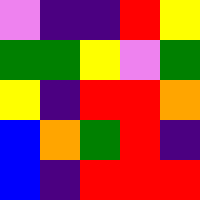[["violet", "indigo", "indigo", "red", "yellow"], ["green", "green", "yellow", "violet", "green"], ["yellow", "indigo", "red", "red", "orange"], ["blue", "orange", "green", "red", "indigo"], ["blue", "indigo", "red", "red", "red"]]